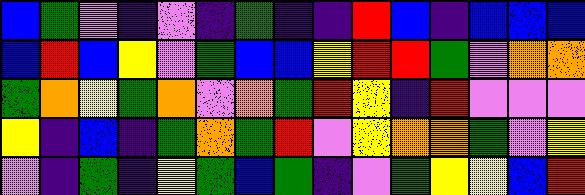[["blue", "green", "violet", "indigo", "violet", "indigo", "green", "indigo", "indigo", "red", "blue", "indigo", "blue", "blue", "blue"], ["blue", "red", "blue", "yellow", "violet", "green", "blue", "blue", "yellow", "red", "red", "green", "violet", "orange", "orange"], ["green", "orange", "yellow", "green", "orange", "violet", "orange", "green", "red", "yellow", "indigo", "red", "violet", "violet", "violet"], ["yellow", "indigo", "blue", "indigo", "green", "orange", "green", "red", "violet", "yellow", "orange", "orange", "green", "violet", "yellow"], ["violet", "indigo", "green", "indigo", "yellow", "green", "blue", "green", "indigo", "violet", "green", "yellow", "yellow", "blue", "red"]]